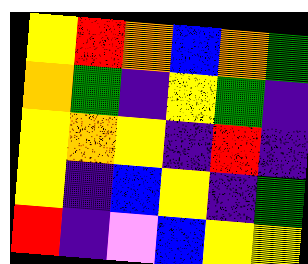[["yellow", "red", "orange", "blue", "orange", "green"], ["orange", "green", "indigo", "yellow", "green", "indigo"], ["yellow", "orange", "yellow", "indigo", "red", "indigo"], ["yellow", "indigo", "blue", "yellow", "indigo", "green"], ["red", "indigo", "violet", "blue", "yellow", "yellow"]]